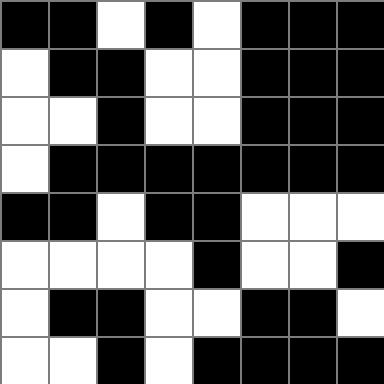[["black", "black", "white", "black", "white", "black", "black", "black"], ["white", "black", "black", "white", "white", "black", "black", "black"], ["white", "white", "black", "white", "white", "black", "black", "black"], ["white", "black", "black", "black", "black", "black", "black", "black"], ["black", "black", "white", "black", "black", "white", "white", "white"], ["white", "white", "white", "white", "black", "white", "white", "black"], ["white", "black", "black", "white", "white", "black", "black", "white"], ["white", "white", "black", "white", "black", "black", "black", "black"]]